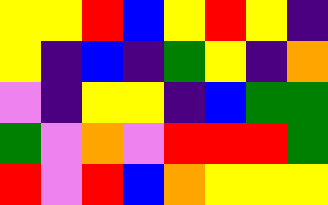[["yellow", "yellow", "red", "blue", "yellow", "red", "yellow", "indigo"], ["yellow", "indigo", "blue", "indigo", "green", "yellow", "indigo", "orange"], ["violet", "indigo", "yellow", "yellow", "indigo", "blue", "green", "green"], ["green", "violet", "orange", "violet", "red", "red", "red", "green"], ["red", "violet", "red", "blue", "orange", "yellow", "yellow", "yellow"]]